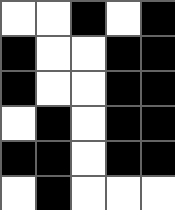[["white", "white", "black", "white", "black"], ["black", "white", "white", "black", "black"], ["black", "white", "white", "black", "black"], ["white", "black", "white", "black", "black"], ["black", "black", "white", "black", "black"], ["white", "black", "white", "white", "white"]]